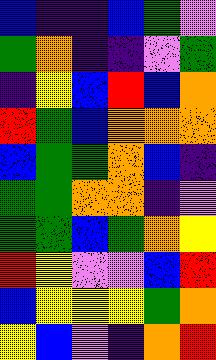[["blue", "indigo", "indigo", "blue", "green", "violet"], ["green", "orange", "indigo", "indigo", "violet", "green"], ["indigo", "yellow", "blue", "red", "blue", "orange"], ["red", "green", "blue", "orange", "orange", "orange"], ["blue", "green", "green", "orange", "blue", "indigo"], ["green", "green", "orange", "orange", "indigo", "violet"], ["green", "green", "blue", "green", "orange", "yellow"], ["red", "yellow", "violet", "violet", "blue", "red"], ["blue", "yellow", "yellow", "yellow", "green", "orange"], ["yellow", "blue", "violet", "indigo", "orange", "red"]]